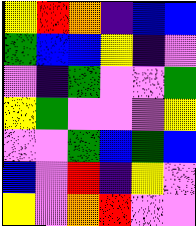[["yellow", "red", "orange", "indigo", "blue", "blue"], ["green", "blue", "blue", "yellow", "indigo", "violet"], ["violet", "indigo", "green", "violet", "violet", "green"], ["yellow", "green", "violet", "violet", "violet", "yellow"], ["violet", "violet", "green", "blue", "green", "blue"], ["blue", "violet", "red", "indigo", "yellow", "violet"], ["yellow", "violet", "orange", "red", "violet", "violet"]]